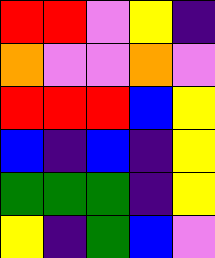[["red", "red", "violet", "yellow", "indigo"], ["orange", "violet", "violet", "orange", "violet"], ["red", "red", "red", "blue", "yellow"], ["blue", "indigo", "blue", "indigo", "yellow"], ["green", "green", "green", "indigo", "yellow"], ["yellow", "indigo", "green", "blue", "violet"]]